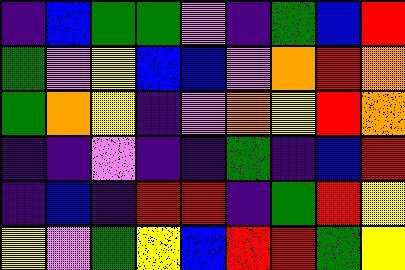[["indigo", "blue", "green", "green", "violet", "indigo", "green", "blue", "red"], ["green", "violet", "yellow", "blue", "blue", "violet", "orange", "red", "orange"], ["green", "orange", "yellow", "indigo", "violet", "orange", "yellow", "red", "orange"], ["indigo", "indigo", "violet", "indigo", "indigo", "green", "indigo", "blue", "red"], ["indigo", "blue", "indigo", "red", "red", "indigo", "green", "red", "yellow"], ["yellow", "violet", "green", "yellow", "blue", "red", "red", "green", "yellow"]]